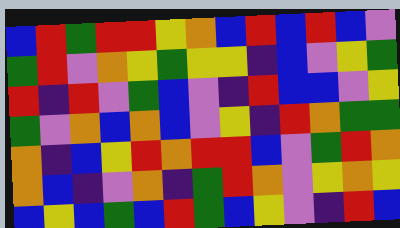[["blue", "red", "green", "red", "red", "yellow", "orange", "blue", "red", "blue", "red", "blue", "violet"], ["green", "red", "violet", "orange", "yellow", "green", "yellow", "yellow", "indigo", "blue", "violet", "yellow", "green"], ["red", "indigo", "red", "violet", "green", "blue", "violet", "indigo", "red", "blue", "blue", "violet", "yellow"], ["green", "violet", "orange", "blue", "orange", "blue", "violet", "yellow", "indigo", "red", "orange", "green", "green"], ["orange", "indigo", "blue", "yellow", "red", "orange", "red", "red", "blue", "violet", "green", "red", "orange"], ["orange", "blue", "indigo", "violet", "orange", "indigo", "green", "red", "orange", "violet", "yellow", "orange", "yellow"], ["blue", "yellow", "blue", "green", "blue", "red", "green", "blue", "yellow", "violet", "indigo", "red", "blue"]]